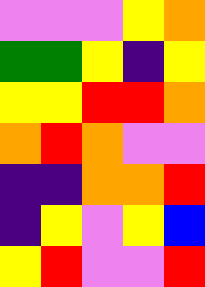[["violet", "violet", "violet", "yellow", "orange"], ["green", "green", "yellow", "indigo", "yellow"], ["yellow", "yellow", "red", "red", "orange"], ["orange", "red", "orange", "violet", "violet"], ["indigo", "indigo", "orange", "orange", "red"], ["indigo", "yellow", "violet", "yellow", "blue"], ["yellow", "red", "violet", "violet", "red"]]